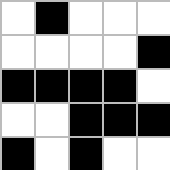[["white", "black", "white", "white", "white"], ["white", "white", "white", "white", "black"], ["black", "black", "black", "black", "white"], ["white", "white", "black", "black", "black"], ["black", "white", "black", "white", "white"]]